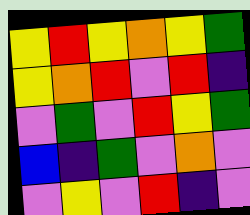[["yellow", "red", "yellow", "orange", "yellow", "green"], ["yellow", "orange", "red", "violet", "red", "indigo"], ["violet", "green", "violet", "red", "yellow", "green"], ["blue", "indigo", "green", "violet", "orange", "violet"], ["violet", "yellow", "violet", "red", "indigo", "violet"]]